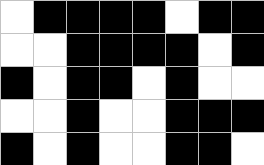[["white", "black", "black", "black", "black", "white", "black", "black"], ["white", "white", "black", "black", "black", "black", "white", "black"], ["black", "white", "black", "black", "white", "black", "white", "white"], ["white", "white", "black", "white", "white", "black", "black", "black"], ["black", "white", "black", "white", "white", "black", "black", "white"]]